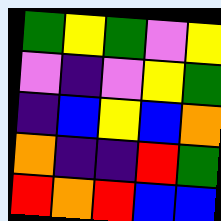[["green", "yellow", "green", "violet", "yellow"], ["violet", "indigo", "violet", "yellow", "green"], ["indigo", "blue", "yellow", "blue", "orange"], ["orange", "indigo", "indigo", "red", "green"], ["red", "orange", "red", "blue", "blue"]]